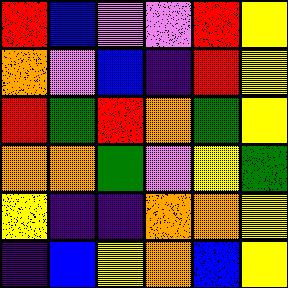[["red", "blue", "violet", "violet", "red", "yellow"], ["orange", "violet", "blue", "indigo", "red", "yellow"], ["red", "green", "red", "orange", "green", "yellow"], ["orange", "orange", "green", "violet", "yellow", "green"], ["yellow", "indigo", "indigo", "orange", "orange", "yellow"], ["indigo", "blue", "yellow", "orange", "blue", "yellow"]]